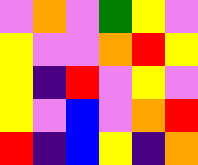[["violet", "orange", "violet", "green", "yellow", "violet"], ["yellow", "violet", "violet", "orange", "red", "yellow"], ["yellow", "indigo", "red", "violet", "yellow", "violet"], ["yellow", "violet", "blue", "violet", "orange", "red"], ["red", "indigo", "blue", "yellow", "indigo", "orange"]]